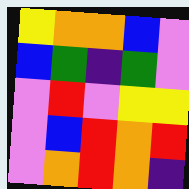[["yellow", "orange", "orange", "blue", "violet"], ["blue", "green", "indigo", "green", "violet"], ["violet", "red", "violet", "yellow", "yellow"], ["violet", "blue", "red", "orange", "red"], ["violet", "orange", "red", "orange", "indigo"]]